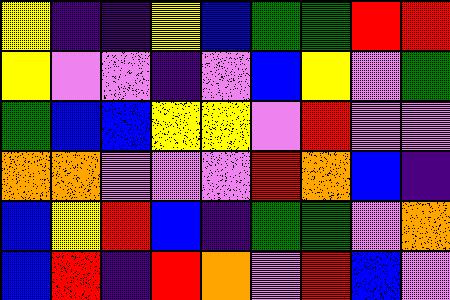[["yellow", "indigo", "indigo", "yellow", "blue", "green", "green", "red", "red"], ["yellow", "violet", "violet", "indigo", "violet", "blue", "yellow", "violet", "green"], ["green", "blue", "blue", "yellow", "yellow", "violet", "red", "violet", "violet"], ["orange", "orange", "violet", "violet", "violet", "red", "orange", "blue", "indigo"], ["blue", "yellow", "red", "blue", "indigo", "green", "green", "violet", "orange"], ["blue", "red", "indigo", "red", "orange", "violet", "red", "blue", "violet"]]